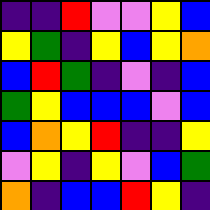[["indigo", "indigo", "red", "violet", "violet", "yellow", "blue"], ["yellow", "green", "indigo", "yellow", "blue", "yellow", "orange"], ["blue", "red", "green", "indigo", "violet", "indigo", "blue"], ["green", "yellow", "blue", "blue", "blue", "violet", "blue"], ["blue", "orange", "yellow", "red", "indigo", "indigo", "yellow"], ["violet", "yellow", "indigo", "yellow", "violet", "blue", "green"], ["orange", "indigo", "blue", "blue", "red", "yellow", "indigo"]]